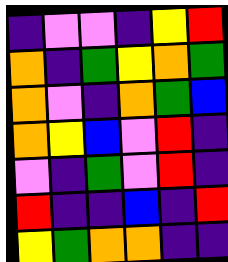[["indigo", "violet", "violet", "indigo", "yellow", "red"], ["orange", "indigo", "green", "yellow", "orange", "green"], ["orange", "violet", "indigo", "orange", "green", "blue"], ["orange", "yellow", "blue", "violet", "red", "indigo"], ["violet", "indigo", "green", "violet", "red", "indigo"], ["red", "indigo", "indigo", "blue", "indigo", "red"], ["yellow", "green", "orange", "orange", "indigo", "indigo"]]